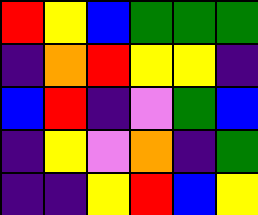[["red", "yellow", "blue", "green", "green", "green"], ["indigo", "orange", "red", "yellow", "yellow", "indigo"], ["blue", "red", "indigo", "violet", "green", "blue"], ["indigo", "yellow", "violet", "orange", "indigo", "green"], ["indigo", "indigo", "yellow", "red", "blue", "yellow"]]